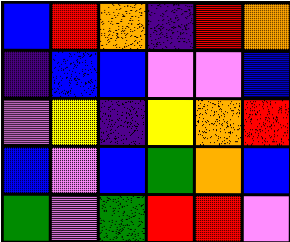[["blue", "red", "orange", "indigo", "red", "orange"], ["indigo", "blue", "blue", "violet", "violet", "blue"], ["violet", "yellow", "indigo", "yellow", "orange", "red"], ["blue", "violet", "blue", "green", "orange", "blue"], ["green", "violet", "green", "red", "red", "violet"]]